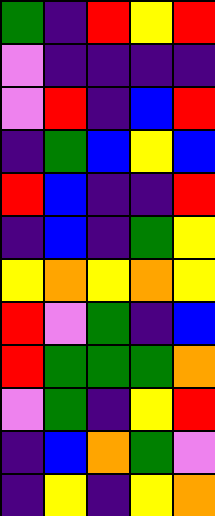[["green", "indigo", "red", "yellow", "red"], ["violet", "indigo", "indigo", "indigo", "indigo"], ["violet", "red", "indigo", "blue", "red"], ["indigo", "green", "blue", "yellow", "blue"], ["red", "blue", "indigo", "indigo", "red"], ["indigo", "blue", "indigo", "green", "yellow"], ["yellow", "orange", "yellow", "orange", "yellow"], ["red", "violet", "green", "indigo", "blue"], ["red", "green", "green", "green", "orange"], ["violet", "green", "indigo", "yellow", "red"], ["indigo", "blue", "orange", "green", "violet"], ["indigo", "yellow", "indigo", "yellow", "orange"]]